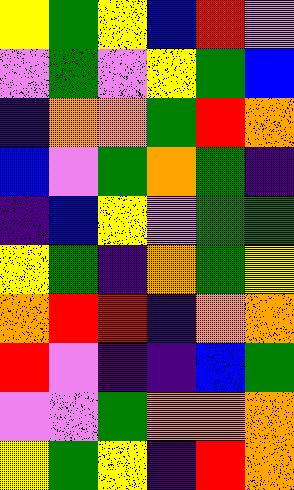[["yellow", "green", "yellow", "blue", "red", "violet"], ["violet", "green", "violet", "yellow", "green", "blue"], ["indigo", "orange", "orange", "green", "red", "orange"], ["blue", "violet", "green", "orange", "green", "indigo"], ["indigo", "blue", "yellow", "violet", "green", "green"], ["yellow", "green", "indigo", "orange", "green", "yellow"], ["orange", "red", "red", "indigo", "orange", "orange"], ["red", "violet", "indigo", "indigo", "blue", "green"], ["violet", "violet", "green", "orange", "orange", "orange"], ["yellow", "green", "yellow", "indigo", "red", "orange"]]